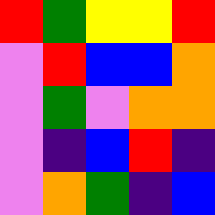[["red", "green", "yellow", "yellow", "red"], ["violet", "red", "blue", "blue", "orange"], ["violet", "green", "violet", "orange", "orange"], ["violet", "indigo", "blue", "red", "indigo"], ["violet", "orange", "green", "indigo", "blue"]]